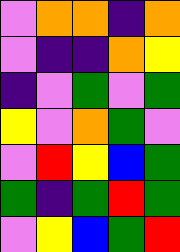[["violet", "orange", "orange", "indigo", "orange"], ["violet", "indigo", "indigo", "orange", "yellow"], ["indigo", "violet", "green", "violet", "green"], ["yellow", "violet", "orange", "green", "violet"], ["violet", "red", "yellow", "blue", "green"], ["green", "indigo", "green", "red", "green"], ["violet", "yellow", "blue", "green", "red"]]